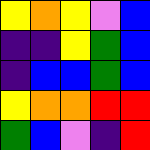[["yellow", "orange", "yellow", "violet", "blue"], ["indigo", "indigo", "yellow", "green", "blue"], ["indigo", "blue", "blue", "green", "blue"], ["yellow", "orange", "orange", "red", "red"], ["green", "blue", "violet", "indigo", "red"]]